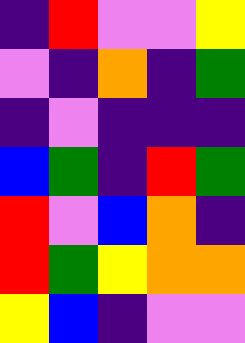[["indigo", "red", "violet", "violet", "yellow"], ["violet", "indigo", "orange", "indigo", "green"], ["indigo", "violet", "indigo", "indigo", "indigo"], ["blue", "green", "indigo", "red", "green"], ["red", "violet", "blue", "orange", "indigo"], ["red", "green", "yellow", "orange", "orange"], ["yellow", "blue", "indigo", "violet", "violet"]]